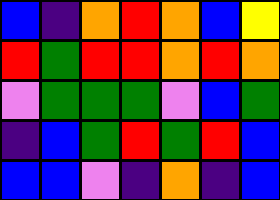[["blue", "indigo", "orange", "red", "orange", "blue", "yellow"], ["red", "green", "red", "red", "orange", "red", "orange"], ["violet", "green", "green", "green", "violet", "blue", "green"], ["indigo", "blue", "green", "red", "green", "red", "blue"], ["blue", "blue", "violet", "indigo", "orange", "indigo", "blue"]]